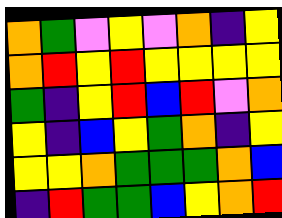[["orange", "green", "violet", "yellow", "violet", "orange", "indigo", "yellow"], ["orange", "red", "yellow", "red", "yellow", "yellow", "yellow", "yellow"], ["green", "indigo", "yellow", "red", "blue", "red", "violet", "orange"], ["yellow", "indigo", "blue", "yellow", "green", "orange", "indigo", "yellow"], ["yellow", "yellow", "orange", "green", "green", "green", "orange", "blue"], ["indigo", "red", "green", "green", "blue", "yellow", "orange", "red"]]